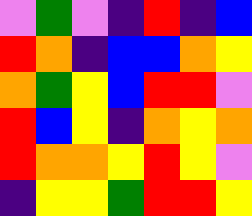[["violet", "green", "violet", "indigo", "red", "indigo", "blue"], ["red", "orange", "indigo", "blue", "blue", "orange", "yellow"], ["orange", "green", "yellow", "blue", "red", "red", "violet"], ["red", "blue", "yellow", "indigo", "orange", "yellow", "orange"], ["red", "orange", "orange", "yellow", "red", "yellow", "violet"], ["indigo", "yellow", "yellow", "green", "red", "red", "yellow"]]